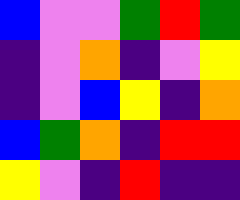[["blue", "violet", "violet", "green", "red", "green"], ["indigo", "violet", "orange", "indigo", "violet", "yellow"], ["indigo", "violet", "blue", "yellow", "indigo", "orange"], ["blue", "green", "orange", "indigo", "red", "red"], ["yellow", "violet", "indigo", "red", "indigo", "indigo"]]